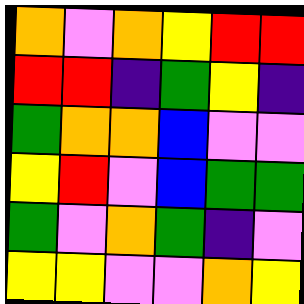[["orange", "violet", "orange", "yellow", "red", "red"], ["red", "red", "indigo", "green", "yellow", "indigo"], ["green", "orange", "orange", "blue", "violet", "violet"], ["yellow", "red", "violet", "blue", "green", "green"], ["green", "violet", "orange", "green", "indigo", "violet"], ["yellow", "yellow", "violet", "violet", "orange", "yellow"]]